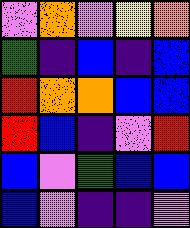[["violet", "orange", "violet", "yellow", "orange"], ["green", "indigo", "blue", "indigo", "blue"], ["red", "orange", "orange", "blue", "blue"], ["red", "blue", "indigo", "violet", "red"], ["blue", "violet", "green", "blue", "blue"], ["blue", "violet", "indigo", "indigo", "violet"]]